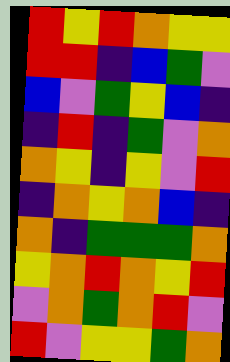[["red", "yellow", "red", "orange", "yellow", "yellow"], ["red", "red", "indigo", "blue", "green", "violet"], ["blue", "violet", "green", "yellow", "blue", "indigo"], ["indigo", "red", "indigo", "green", "violet", "orange"], ["orange", "yellow", "indigo", "yellow", "violet", "red"], ["indigo", "orange", "yellow", "orange", "blue", "indigo"], ["orange", "indigo", "green", "green", "green", "orange"], ["yellow", "orange", "red", "orange", "yellow", "red"], ["violet", "orange", "green", "orange", "red", "violet"], ["red", "violet", "yellow", "yellow", "green", "orange"]]